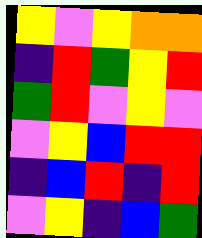[["yellow", "violet", "yellow", "orange", "orange"], ["indigo", "red", "green", "yellow", "red"], ["green", "red", "violet", "yellow", "violet"], ["violet", "yellow", "blue", "red", "red"], ["indigo", "blue", "red", "indigo", "red"], ["violet", "yellow", "indigo", "blue", "green"]]